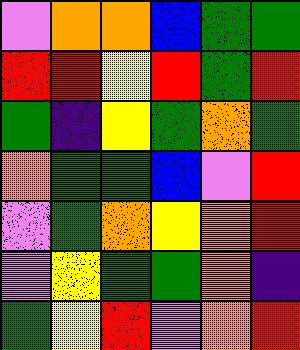[["violet", "orange", "orange", "blue", "green", "green"], ["red", "red", "yellow", "red", "green", "red"], ["green", "indigo", "yellow", "green", "orange", "green"], ["orange", "green", "green", "blue", "violet", "red"], ["violet", "green", "orange", "yellow", "orange", "red"], ["violet", "yellow", "green", "green", "orange", "indigo"], ["green", "yellow", "red", "violet", "orange", "red"]]